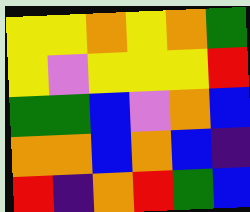[["yellow", "yellow", "orange", "yellow", "orange", "green"], ["yellow", "violet", "yellow", "yellow", "yellow", "red"], ["green", "green", "blue", "violet", "orange", "blue"], ["orange", "orange", "blue", "orange", "blue", "indigo"], ["red", "indigo", "orange", "red", "green", "blue"]]